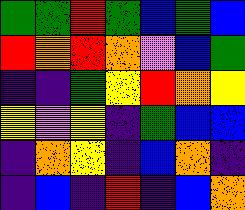[["green", "green", "red", "green", "blue", "green", "blue"], ["red", "orange", "red", "orange", "violet", "blue", "green"], ["indigo", "indigo", "green", "yellow", "red", "orange", "yellow"], ["yellow", "violet", "yellow", "indigo", "green", "blue", "blue"], ["indigo", "orange", "yellow", "indigo", "blue", "orange", "indigo"], ["indigo", "blue", "indigo", "red", "indigo", "blue", "orange"]]